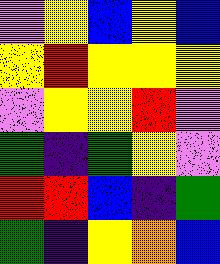[["violet", "yellow", "blue", "yellow", "blue"], ["yellow", "red", "yellow", "yellow", "yellow"], ["violet", "yellow", "yellow", "red", "violet"], ["green", "indigo", "green", "yellow", "violet"], ["red", "red", "blue", "indigo", "green"], ["green", "indigo", "yellow", "orange", "blue"]]